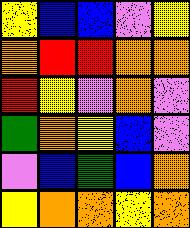[["yellow", "blue", "blue", "violet", "yellow"], ["orange", "red", "red", "orange", "orange"], ["red", "yellow", "violet", "orange", "violet"], ["green", "orange", "yellow", "blue", "violet"], ["violet", "blue", "green", "blue", "orange"], ["yellow", "orange", "orange", "yellow", "orange"]]